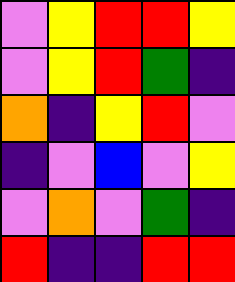[["violet", "yellow", "red", "red", "yellow"], ["violet", "yellow", "red", "green", "indigo"], ["orange", "indigo", "yellow", "red", "violet"], ["indigo", "violet", "blue", "violet", "yellow"], ["violet", "orange", "violet", "green", "indigo"], ["red", "indigo", "indigo", "red", "red"]]